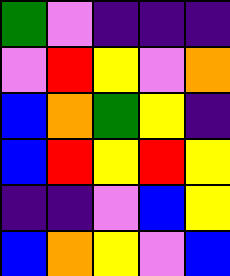[["green", "violet", "indigo", "indigo", "indigo"], ["violet", "red", "yellow", "violet", "orange"], ["blue", "orange", "green", "yellow", "indigo"], ["blue", "red", "yellow", "red", "yellow"], ["indigo", "indigo", "violet", "blue", "yellow"], ["blue", "orange", "yellow", "violet", "blue"]]